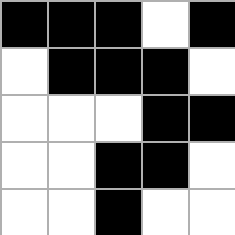[["black", "black", "black", "white", "black"], ["white", "black", "black", "black", "white"], ["white", "white", "white", "black", "black"], ["white", "white", "black", "black", "white"], ["white", "white", "black", "white", "white"]]